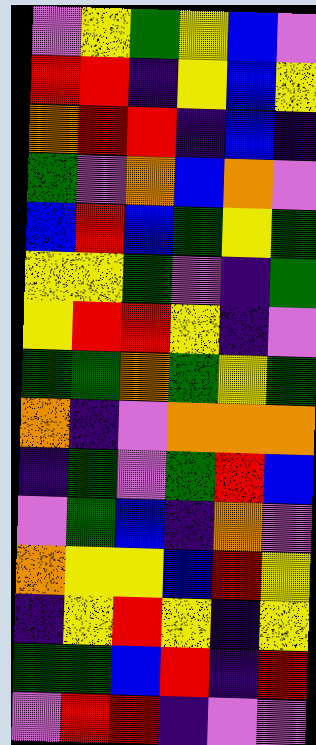[["violet", "yellow", "green", "yellow", "blue", "violet"], ["red", "red", "indigo", "yellow", "blue", "yellow"], ["orange", "red", "red", "indigo", "blue", "indigo"], ["green", "violet", "orange", "blue", "orange", "violet"], ["blue", "red", "blue", "green", "yellow", "green"], ["yellow", "yellow", "green", "violet", "indigo", "green"], ["yellow", "red", "red", "yellow", "indigo", "violet"], ["green", "green", "orange", "green", "yellow", "green"], ["orange", "indigo", "violet", "orange", "orange", "orange"], ["indigo", "green", "violet", "green", "red", "blue"], ["violet", "green", "blue", "indigo", "orange", "violet"], ["orange", "yellow", "yellow", "blue", "red", "yellow"], ["indigo", "yellow", "red", "yellow", "indigo", "yellow"], ["green", "green", "blue", "red", "indigo", "red"], ["violet", "red", "red", "indigo", "violet", "violet"]]